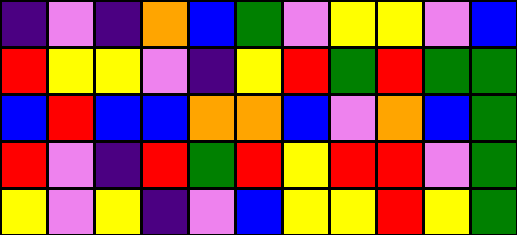[["indigo", "violet", "indigo", "orange", "blue", "green", "violet", "yellow", "yellow", "violet", "blue"], ["red", "yellow", "yellow", "violet", "indigo", "yellow", "red", "green", "red", "green", "green"], ["blue", "red", "blue", "blue", "orange", "orange", "blue", "violet", "orange", "blue", "green"], ["red", "violet", "indigo", "red", "green", "red", "yellow", "red", "red", "violet", "green"], ["yellow", "violet", "yellow", "indigo", "violet", "blue", "yellow", "yellow", "red", "yellow", "green"]]